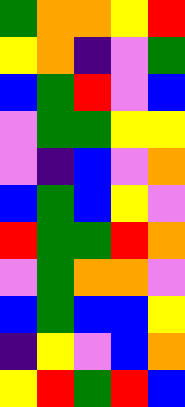[["green", "orange", "orange", "yellow", "red"], ["yellow", "orange", "indigo", "violet", "green"], ["blue", "green", "red", "violet", "blue"], ["violet", "green", "green", "yellow", "yellow"], ["violet", "indigo", "blue", "violet", "orange"], ["blue", "green", "blue", "yellow", "violet"], ["red", "green", "green", "red", "orange"], ["violet", "green", "orange", "orange", "violet"], ["blue", "green", "blue", "blue", "yellow"], ["indigo", "yellow", "violet", "blue", "orange"], ["yellow", "red", "green", "red", "blue"]]